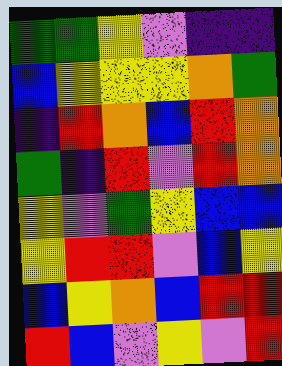[["green", "green", "yellow", "violet", "indigo", "indigo"], ["blue", "yellow", "yellow", "yellow", "orange", "green"], ["indigo", "red", "orange", "blue", "red", "orange"], ["green", "indigo", "red", "violet", "red", "orange"], ["yellow", "violet", "green", "yellow", "blue", "blue"], ["yellow", "red", "red", "violet", "blue", "yellow"], ["blue", "yellow", "orange", "blue", "red", "red"], ["red", "blue", "violet", "yellow", "violet", "red"]]